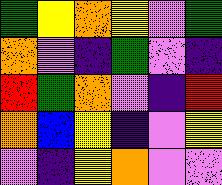[["green", "yellow", "orange", "yellow", "violet", "green"], ["orange", "violet", "indigo", "green", "violet", "indigo"], ["red", "green", "orange", "violet", "indigo", "red"], ["orange", "blue", "yellow", "indigo", "violet", "yellow"], ["violet", "indigo", "yellow", "orange", "violet", "violet"]]